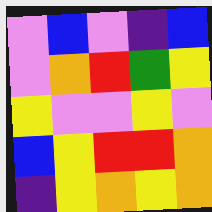[["violet", "blue", "violet", "indigo", "blue"], ["violet", "orange", "red", "green", "yellow"], ["yellow", "violet", "violet", "yellow", "violet"], ["blue", "yellow", "red", "red", "orange"], ["indigo", "yellow", "orange", "yellow", "orange"]]